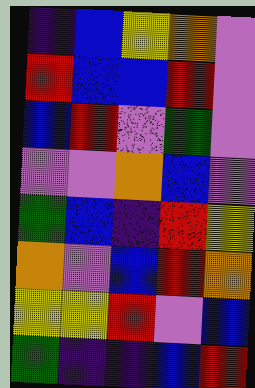[["indigo", "blue", "yellow", "orange", "violet"], ["red", "blue", "blue", "red", "violet"], ["blue", "red", "violet", "green", "violet"], ["violet", "violet", "orange", "blue", "violet"], ["green", "blue", "indigo", "red", "yellow"], ["orange", "violet", "blue", "red", "orange"], ["yellow", "yellow", "red", "violet", "blue"], ["green", "indigo", "indigo", "blue", "red"]]